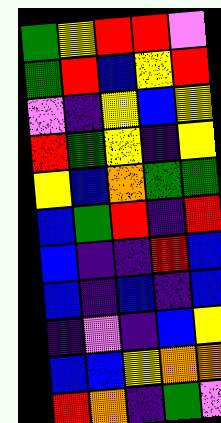[["green", "yellow", "red", "red", "violet"], ["green", "red", "blue", "yellow", "red"], ["violet", "indigo", "yellow", "blue", "yellow"], ["red", "green", "yellow", "indigo", "yellow"], ["yellow", "blue", "orange", "green", "green"], ["blue", "green", "red", "indigo", "red"], ["blue", "indigo", "indigo", "red", "blue"], ["blue", "indigo", "blue", "indigo", "blue"], ["indigo", "violet", "indigo", "blue", "yellow"], ["blue", "blue", "yellow", "orange", "orange"], ["red", "orange", "indigo", "green", "violet"]]